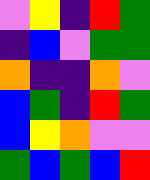[["violet", "yellow", "indigo", "red", "green"], ["indigo", "blue", "violet", "green", "green"], ["orange", "indigo", "indigo", "orange", "violet"], ["blue", "green", "indigo", "red", "green"], ["blue", "yellow", "orange", "violet", "violet"], ["green", "blue", "green", "blue", "red"]]